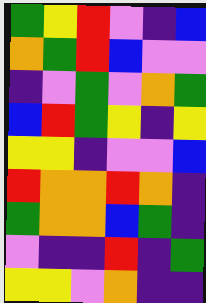[["green", "yellow", "red", "violet", "indigo", "blue"], ["orange", "green", "red", "blue", "violet", "violet"], ["indigo", "violet", "green", "violet", "orange", "green"], ["blue", "red", "green", "yellow", "indigo", "yellow"], ["yellow", "yellow", "indigo", "violet", "violet", "blue"], ["red", "orange", "orange", "red", "orange", "indigo"], ["green", "orange", "orange", "blue", "green", "indigo"], ["violet", "indigo", "indigo", "red", "indigo", "green"], ["yellow", "yellow", "violet", "orange", "indigo", "indigo"]]